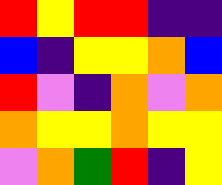[["red", "yellow", "red", "red", "indigo", "indigo"], ["blue", "indigo", "yellow", "yellow", "orange", "blue"], ["red", "violet", "indigo", "orange", "violet", "orange"], ["orange", "yellow", "yellow", "orange", "yellow", "yellow"], ["violet", "orange", "green", "red", "indigo", "yellow"]]